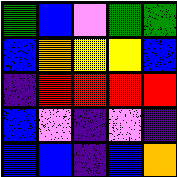[["green", "blue", "violet", "green", "green"], ["blue", "orange", "yellow", "yellow", "blue"], ["indigo", "red", "red", "red", "red"], ["blue", "violet", "indigo", "violet", "indigo"], ["blue", "blue", "indigo", "blue", "orange"]]